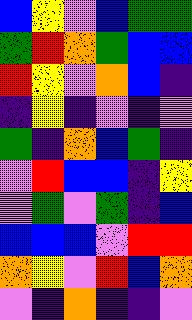[["blue", "yellow", "violet", "blue", "green", "green"], ["green", "red", "orange", "green", "blue", "blue"], ["red", "yellow", "violet", "orange", "blue", "indigo"], ["indigo", "yellow", "indigo", "violet", "indigo", "violet"], ["green", "indigo", "orange", "blue", "green", "indigo"], ["violet", "red", "blue", "blue", "indigo", "yellow"], ["violet", "green", "violet", "green", "indigo", "blue"], ["blue", "blue", "blue", "violet", "red", "red"], ["orange", "yellow", "violet", "red", "blue", "orange"], ["violet", "indigo", "orange", "indigo", "indigo", "violet"]]